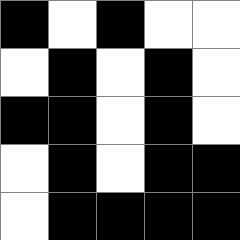[["black", "white", "black", "white", "white"], ["white", "black", "white", "black", "white"], ["black", "black", "white", "black", "white"], ["white", "black", "white", "black", "black"], ["white", "black", "black", "black", "black"]]